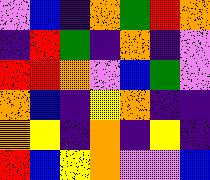[["violet", "blue", "indigo", "orange", "green", "red", "orange"], ["indigo", "red", "green", "indigo", "orange", "indigo", "violet"], ["red", "red", "orange", "violet", "blue", "green", "violet"], ["orange", "blue", "indigo", "yellow", "orange", "indigo", "indigo"], ["orange", "yellow", "indigo", "orange", "indigo", "yellow", "indigo"], ["red", "blue", "yellow", "orange", "violet", "violet", "blue"]]